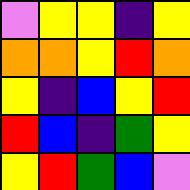[["violet", "yellow", "yellow", "indigo", "yellow"], ["orange", "orange", "yellow", "red", "orange"], ["yellow", "indigo", "blue", "yellow", "red"], ["red", "blue", "indigo", "green", "yellow"], ["yellow", "red", "green", "blue", "violet"]]